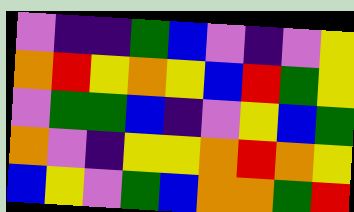[["violet", "indigo", "indigo", "green", "blue", "violet", "indigo", "violet", "yellow"], ["orange", "red", "yellow", "orange", "yellow", "blue", "red", "green", "yellow"], ["violet", "green", "green", "blue", "indigo", "violet", "yellow", "blue", "green"], ["orange", "violet", "indigo", "yellow", "yellow", "orange", "red", "orange", "yellow"], ["blue", "yellow", "violet", "green", "blue", "orange", "orange", "green", "red"]]